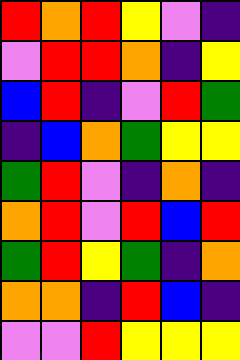[["red", "orange", "red", "yellow", "violet", "indigo"], ["violet", "red", "red", "orange", "indigo", "yellow"], ["blue", "red", "indigo", "violet", "red", "green"], ["indigo", "blue", "orange", "green", "yellow", "yellow"], ["green", "red", "violet", "indigo", "orange", "indigo"], ["orange", "red", "violet", "red", "blue", "red"], ["green", "red", "yellow", "green", "indigo", "orange"], ["orange", "orange", "indigo", "red", "blue", "indigo"], ["violet", "violet", "red", "yellow", "yellow", "yellow"]]